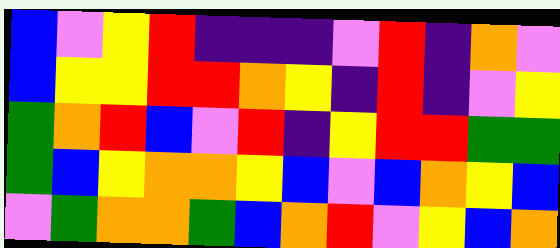[["blue", "violet", "yellow", "red", "indigo", "indigo", "indigo", "violet", "red", "indigo", "orange", "violet"], ["blue", "yellow", "yellow", "red", "red", "orange", "yellow", "indigo", "red", "indigo", "violet", "yellow"], ["green", "orange", "red", "blue", "violet", "red", "indigo", "yellow", "red", "red", "green", "green"], ["green", "blue", "yellow", "orange", "orange", "yellow", "blue", "violet", "blue", "orange", "yellow", "blue"], ["violet", "green", "orange", "orange", "green", "blue", "orange", "red", "violet", "yellow", "blue", "orange"]]